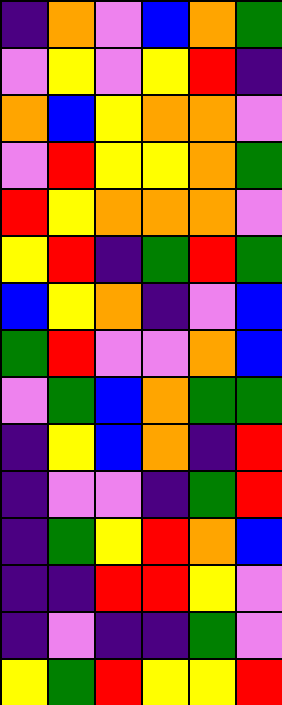[["indigo", "orange", "violet", "blue", "orange", "green"], ["violet", "yellow", "violet", "yellow", "red", "indigo"], ["orange", "blue", "yellow", "orange", "orange", "violet"], ["violet", "red", "yellow", "yellow", "orange", "green"], ["red", "yellow", "orange", "orange", "orange", "violet"], ["yellow", "red", "indigo", "green", "red", "green"], ["blue", "yellow", "orange", "indigo", "violet", "blue"], ["green", "red", "violet", "violet", "orange", "blue"], ["violet", "green", "blue", "orange", "green", "green"], ["indigo", "yellow", "blue", "orange", "indigo", "red"], ["indigo", "violet", "violet", "indigo", "green", "red"], ["indigo", "green", "yellow", "red", "orange", "blue"], ["indigo", "indigo", "red", "red", "yellow", "violet"], ["indigo", "violet", "indigo", "indigo", "green", "violet"], ["yellow", "green", "red", "yellow", "yellow", "red"]]